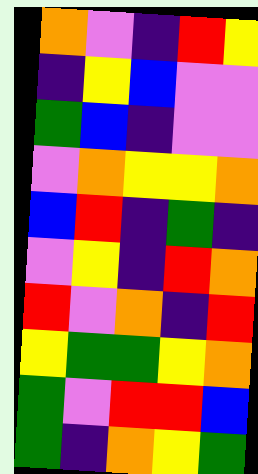[["orange", "violet", "indigo", "red", "yellow"], ["indigo", "yellow", "blue", "violet", "violet"], ["green", "blue", "indigo", "violet", "violet"], ["violet", "orange", "yellow", "yellow", "orange"], ["blue", "red", "indigo", "green", "indigo"], ["violet", "yellow", "indigo", "red", "orange"], ["red", "violet", "orange", "indigo", "red"], ["yellow", "green", "green", "yellow", "orange"], ["green", "violet", "red", "red", "blue"], ["green", "indigo", "orange", "yellow", "green"]]